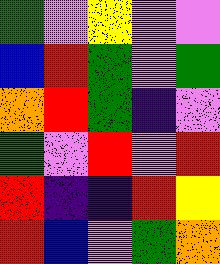[["green", "violet", "yellow", "violet", "violet"], ["blue", "red", "green", "violet", "green"], ["orange", "red", "green", "indigo", "violet"], ["green", "violet", "red", "violet", "red"], ["red", "indigo", "indigo", "red", "yellow"], ["red", "blue", "violet", "green", "orange"]]